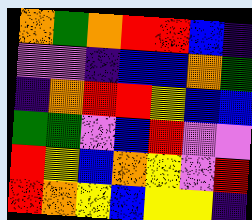[["orange", "green", "orange", "red", "red", "blue", "indigo"], ["violet", "violet", "indigo", "blue", "blue", "orange", "green"], ["indigo", "orange", "red", "red", "yellow", "blue", "blue"], ["green", "green", "violet", "blue", "red", "violet", "violet"], ["red", "yellow", "blue", "orange", "yellow", "violet", "red"], ["red", "orange", "yellow", "blue", "yellow", "yellow", "indigo"]]